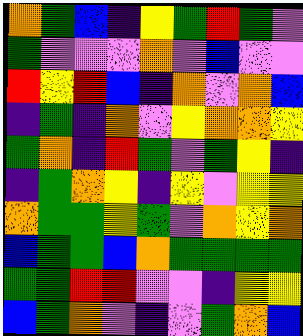[["orange", "green", "blue", "indigo", "yellow", "green", "red", "green", "violet"], ["green", "violet", "violet", "violet", "orange", "violet", "blue", "violet", "violet"], ["red", "yellow", "red", "blue", "indigo", "orange", "violet", "orange", "blue"], ["indigo", "green", "indigo", "orange", "violet", "yellow", "orange", "orange", "yellow"], ["green", "orange", "indigo", "red", "green", "violet", "green", "yellow", "indigo"], ["indigo", "green", "orange", "yellow", "indigo", "yellow", "violet", "yellow", "yellow"], ["orange", "green", "green", "yellow", "green", "violet", "orange", "yellow", "orange"], ["blue", "green", "green", "blue", "orange", "green", "green", "green", "green"], ["green", "green", "red", "red", "violet", "violet", "indigo", "yellow", "yellow"], ["blue", "green", "orange", "violet", "indigo", "violet", "green", "orange", "blue"]]